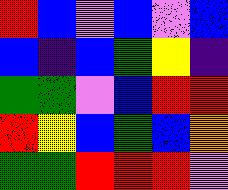[["red", "blue", "violet", "blue", "violet", "blue"], ["blue", "indigo", "blue", "green", "yellow", "indigo"], ["green", "green", "violet", "blue", "red", "red"], ["red", "yellow", "blue", "green", "blue", "orange"], ["green", "green", "red", "red", "red", "violet"]]